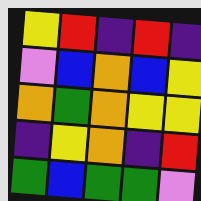[["yellow", "red", "indigo", "red", "indigo"], ["violet", "blue", "orange", "blue", "yellow"], ["orange", "green", "orange", "yellow", "yellow"], ["indigo", "yellow", "orange", "indigo", "red"], ["green", "blue", "green", "green", "violet"]]